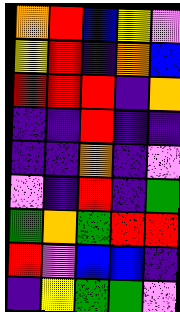[["orange", "red", "blue", "yellow", "violet"], ["yellow", "red", "indigo", "orange", "blue"], ["red", "red", "red", "indigo", "orange"], ["indigo", "indigo", "red", "indigo", "indigo"], ["indigo", "indigo", "orange", "indigo", "violet"], ["violet", "indigo", "red", "indigo", "green"], ["green", "orange", "green", "red", "red"], ["red", "violet", "blue", "blue", "indigo"], ["indigo", "yellow", "green", "green", "violet"]]